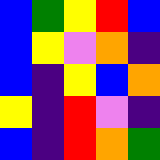[["blue", "green", "yellow", "red", "blue"], ["blue", "yellow", "violet", "orange", "indigo"], ["blue", "indigo", "yellow", "blue", "orange"], ["yellow", "indigo", "red", "violet", "indigo"], ["blue", "indigo", "red", "orange", "green"]]